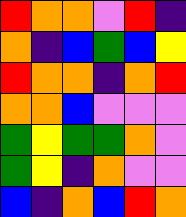[["red", "orange", "orange", "violet", "red", "indigo"], ["orange", "indigo", "blue", "green", "blue", "yellow"], ["red", "orange", "orange", "indigo", "orange", "red"], ["orange", "orange", "blue", "violet", "violet", "violet"], ["green", "yellow", "green", "green", "orange", "violet"], ["green", "yellow", "indigo", "orange", "violet", "violet"], ["blue", "indigo", "orange", "blue", "red", "orange"]]